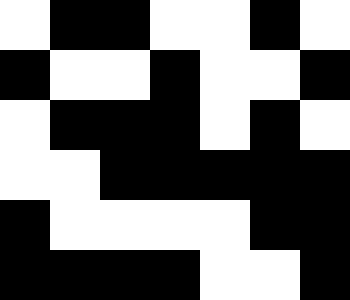[["white", "black", "black", "white", "white", "black", "white"], ["black", "white", "white", "black", "white", "white", "black"], ["white", "black", "black", "black", "white", "black", "white"], ["white", "white", "black", "black", "black", "black", "black"], ["black", "white", "white", "white", "white", "black", "black"], ["black", "black", "black", "black", "white", "white", "black"]]